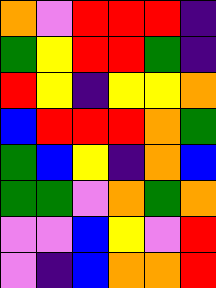[["orange", "violet", "red", "red", "red", "indigo"], ["green", "yellow", "red", "red", "green", "indigo"], ["red", "yellow", "indigo", "yellow", "yellow", "orange"], ["blue", "red", "red", "red", "orange", "green"], ["green", "blue", "yellow", "indigo", "orange", "blue"], ["green", "green", "violet", "orange", "green", "orange"], ["violet", "violet", "blue", "yellow", "violet", "red"], ["violet", "indigo", "blue", "orange", "orange", "red"]]